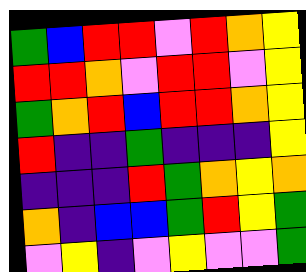[["green", "blue", "red", "red", "violet", "red", "orange", "yellow"], ["red", "red", "orange", "violet", "red", "red", "violet", "yellow"], ["green", "orange", "red", "blue", "red", "red", "orange", "yellow"], ["red", "indigo", "indigo", "green", "indigo", "indigo", "indigo", "yellow"], ["indigo", "indigo", "indigo", "red", "green", "orange", "yellow", "orange"], ["orange", "indigo", "blue", "blue", "green", "red", "yellow", "green"], ["violet", "yellow", "indigo", "violet", "yellow", "violet", "violet", "green"]]